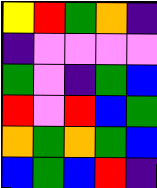[["yellow", "red", "green", "orange", "indigo"], ["indigo", "violet", "violet", "violet", "violet"], ["green", "violet", "indigo", "green", "blue"], ["red", "violet", "red", "blue", "green"], ["orange", "green", "orange", "green", "blue"], ["blue", "green", "blue", "red", "indigo"]]